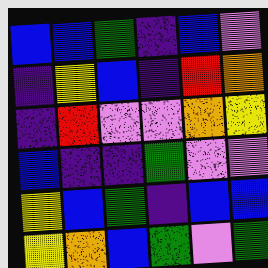[["blue", "blue", "green", "indigo", "blue", "violet"], ["indigo", "yellow", "blue", "indigo", "red", "orange"], ["indigo", "red", "violet", "violet", "orange", "yellow"], ["blue", "indigo", "indigo", "green", "violet", "violet"], ["yellow", "blue", "green", "indigo", "blue", "blue"], ["yellow", "orange", "blue", "green", "violet", "green"]]